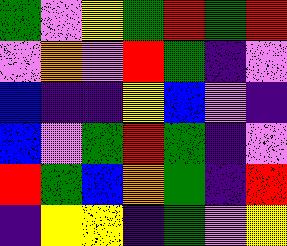[["green", "violet", "yellow", "green", "red", "green", "red"], ["violet", "orange", "violet", "red", "green", "indigo", "violet"], ["blue", "indigo", "indigo", "yellow", "blue", "violet", "indigo"], ["blue", "violet", "green", "red", "green", "indigo", "violet"], ["red", "green", "blue", "orange", "green", "indigo", "red"], ["indigo", "yellow", "yellow", "indigo", "green", "violet", "yellow"]]